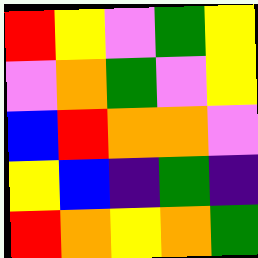[["red", "yellow", "violet", "green", "yellow"], ["violet", "orange", "green", "violet", "yellow"], ["blue", "red", "orange", "orange", "violet"], ["yellow", "blue", "indigo", "green", "indigo"], ["red", "orange", "yellow", "orange", "green"]]